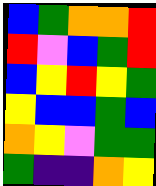[["blue", "green", "orange", "orange", "red"], ["red", "violet", "blue", "green", "red"], ["blue", "yellow", "red", "yellow", "green"], ["yellow", "blue", "blue", "green", "blue"], ["orange", "yellow", "violet", "green", "green"], ["green", "indigo", "indigo", "orange", "yellow"]]